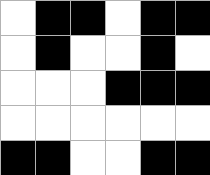[["white", "black", "black", "white", "black", "black"], ["white", "black", "white", "white", "black", "white"], ["white", "white", "white", "black", "black", "black"], ["white", "white", "white", "white", "white", "white"], ["black", "black", "white", "white", "black", "black"]]